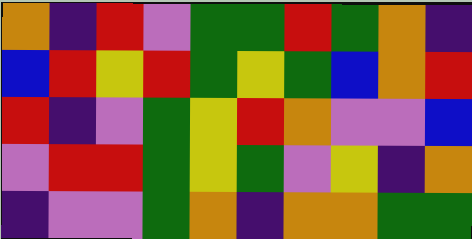[["orange", "indigo", "red", "violet", "green", "green", "red", "green", "orange", "indigo"], ["blue", "red", "yellow", "red", "green", "yellow", "green", "blue", "orange", "red"], ["red", "indigo", "violet", "green", "yellow", "red", "orange", "violet", "violet", "blue"], ["violet", "red", "red", "green", "yellow", "green", "violet", "yellow", "indigo", "orange"], ["indigo", "violet", "violet", "green", "orange", "indigo", "orange", "orange", "green", "green"]]